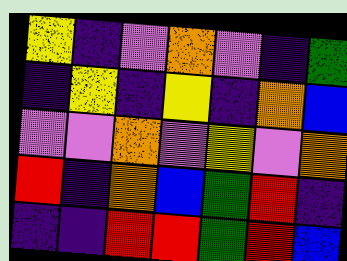[["yellow", "indigo", "violet", "orange", "violet", "indigo", "green"], ["indigo", "yellow", "indigo", "yellow", "indigo", "orange", "blue"], ["violet", "violet", "orange", "violet", "yellow", "violet", "orange"], ["red", "indigo", "orange", "blue", "green", "red", "indigo"], ["indigo", "indigo", "red", "red", "green", "red", "blue"]]